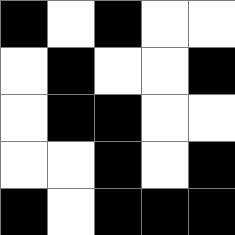[["black", "white", "black", "white", "white"], ["white", "black", "white", "white", "black"], ["white", "black", "black", "white", "white"], ["white", "white", "black", "white", "black"], ["black", "white", "black", "black", "black"]]